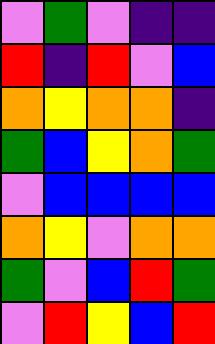[["violet", "green", "violet", "indigo", "indigo"], ["red", "indigo", "red", "violet", "blue"], ["orange", "yellow", "orange", "orange", "indigo"], ["green", "blue", "yellow", "orange", "green"], ["violet", "blue", "blue", "blue", "blue"], ["orange", "yellow", "violet", "orange", "orange"], ["green", "violet", "blue", "red", "green"], ["violet", "red", "yellow", "blue", "red"]]